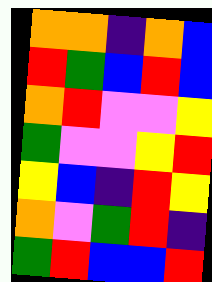[["orange", "orange", "indigo", "orange", "blue"], ["red", "green", "blue", "red", "blue"], ["orange", "red", "violet", "violet", "yellow"], ["green", "violet", "violet", "yellow", "red"], ["yellow", "blue", "indigo", "red", "yellow"], ["orange", "violet", "green", "red", "indigo"], ["green", "red", "blue", "blue", "red"]]